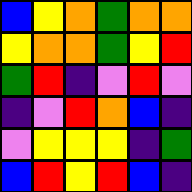[["blue", "yellow", "orange", "green", "orange", "orange"], ["yellow", "orange", "orange", "green", "yellow", "red"], ["green", "red", "indigo", "violet", "red", "violet"], ["indigo", "violet", "red", "orange", "blue", "indigo"], ["violet", "yellow", "yellow", "yellow", "indigo", "green"], ["blue", "red", "yellow", "red", "blue", "indigo"]]